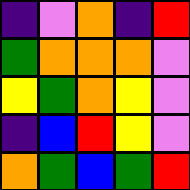[["indigo", "violet", "orange", "indigo", "red"], ["green", "orange", "orange", "orange", "violet"], ["yellow", "green", "orange", "yellow", "violet"], ["indigo", "blue", "red", "yellow", "violet"], ["orange", "green", "blue", "green", "red"]]